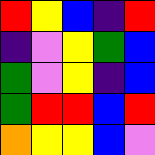[["red", "yellow", "blue", "indigo", "red"], ["indigo", "violet", "yellow", "green", "blue"], ["green", "violet", "yellow", "indigo", "blue"], ["green", "red", "red", "blue", "red"], ["orange", "yellow", "yellow", "blue", "violet"]]